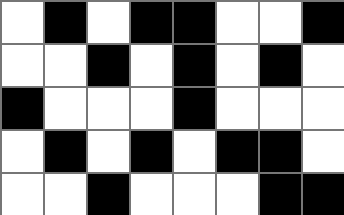[["white", "black", "white", "black", "black", "white", "white", "black"], ["white", "white", "black", "white", "black", "white", "black", "white"], ["black", "white", "white", "white", "black", "white", "white", "white"], ["white", "black", "white", "black", "white", "black", "black", "white"], ["white", "white", "black", "white", "white", "white", "black", "black"]]